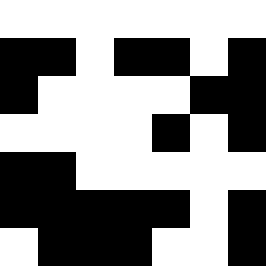[["white", "white", "white", "white", "white", "white", "white"], ["black", "black", "white", "black", "black", "white", "black"], ["black", "white", "white", "white", "white", "black", "black"], ["white", "white", "white", "white", "black", "white", "black"], ["black", "black", "white", "white", "white", "white", "white"], ["black", "black", "black", "black", "black", "white", "black"], ["white", "black", "black", "black", "white", "white", "black"]]